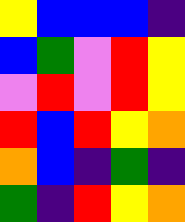[["yellow", "blue", "blue", "blue", "indigo"], ["blue", "green", "violet", "red", "yellow"], ["violet", "red", "violet", "red", "yellow"], ["red", "blue", "red", "yellow", "orange"], ["orange", "blue", "indigo", "green", "indigo"], ["green", "indigo", "red", "yellow", "orange"]]